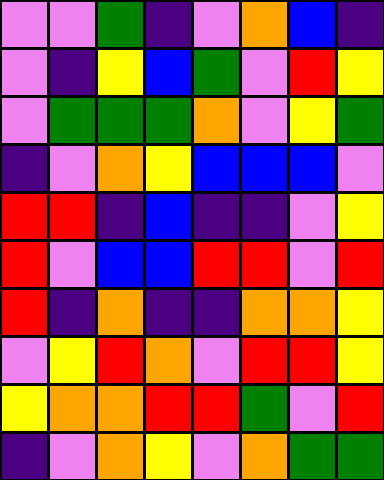[["violet", "violet", "green", "indigo", "violet", "orange", "blue", "indigo"], ["violet", "indigo", "yellow", "blue", "green", "violet", "red", "yellow"], ["violet", "green", "green", "green", "orange", "violet", "yellow", "green"], ["indigo", "violet", "orange", "yellow", "blue", "blue", "blue", "violet"], ["red", "red", "indigo", "blue", "indigo", "indigo", "violet", "yellow"], ["red", "violet", "blue", "blue", "red", "red", "violet", "red"], ["red", "indigo", "orange", "indigo", "indigo", "orange", "orange", "yellow"], ["violet", "yellow", "red", "orange", "violet", "red", "red", "yellow"], ["yellow", "orange", "orange", "red", "red", "green", "violet", "red"], ["indigo", "violet", "orange", "yellow", "violet", "orange", "green", "green"]]